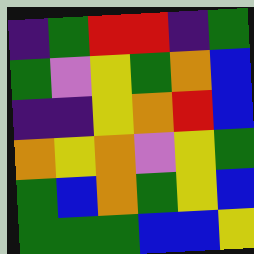[["indigo", "green", "red", "red", "indigo", "green"], ["green", "violet", "yellow", "green", "orange", "blue"], ["indigo", "indigo", "yellow", "orange", "red", "blue"], ["orange", "yellow", "orange", "violet", "yellow", "green"], ["green", "blue", "orange", "green", "yellow", "blue"], ["green", "green", "green", "blue", "blue", "yellow"]]